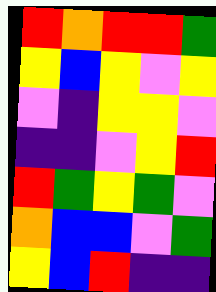[["red", "orange", "red", "red", "green"], ["yellow", "blue", "yellow", "violet", "yellow"], ["violet", "indigo", "yellow", "yellow", "violet"], ["indigo", "indigo", "violet", "yellow", "red"], ["red", "green", "yellow", "green", "violet"], ["orange", "blue", "blue", "violet", "green"], ["yellow", "blue", "red", "indigo", "indigo"]]